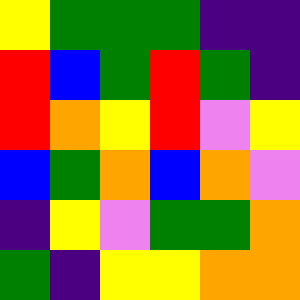[["yellow", "green", "green", "green", "indigo", "indigo"], ["red", "blue", "green", "red", "green", "indigo"], ["red", "orange", "yellow", "red", "violet", "yellow"], ["blue", "green", "orange", "blue", "orange", "violet"], ["indigo", "yellow", "violet", "green", "green", "orange"], ["green", "indigo", "yellow", "yellow", "orange", "orange"]]